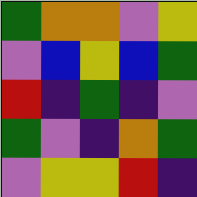[["green", "orange", "orange", "violet", "yellow"], ["violet", "blue", "yellow", "blue", "green"], ["red", "indigo", "green", "indigo", "violet"], ["green", "violet", "indigo", "orange", "green"], ["violet", "yellow", "yellow", "red", "indigo"]]